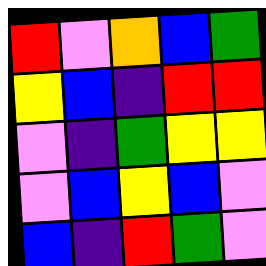[["red", "violet", "orange", "blue", "green"], ["yellow", "blue", "indigo", "red", "red"], ["violet", "indigo", "green", "yellow", "yellow"], ["violet", "blue", "yellow", "blue", "violet"], ["blue", "indigo", "red", "green", "violet"]]